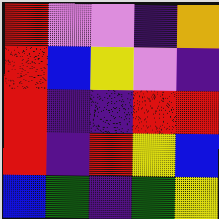[["red", "violet", "violet", "indigo", "orange"], ["red", "blue", "yellow", "violet", "indigo"], ["red", "indigo", "indigo", "red", "red"], ["red", "indigo", "red", "yellow", "blue"], ["blue", "green", "indigo", "green", "yellow"]]